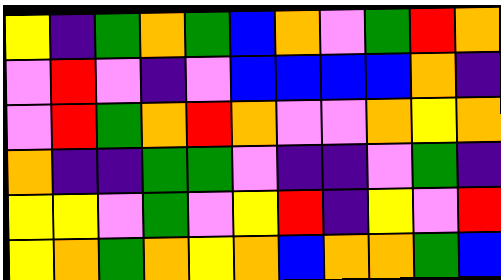[["yellow", "indigo", "green", "orange", "green", "blue", "orange", "violet", "green", "red", "orange"], ["violet", "red", "violet", "indigo", "violet", "blue", "blue", "blue", "blue", "orange", "indigo"], ["violet", "red", "green", "orange", "red", "orange", "violet", "violet", "orange", "yellow", "orange"], ["orange", "indigo", "indigo", "green", "green", "violet", "indigo", "indigo", "violet", "green", "indigo"], ["yellow", "yellow", "violet", "green", "violet", "yellow", "red", "indigo", "yellow", "violet", "red"], ["yellow", "orange", "green", "orange", "yellow", "orange", "blue", "orange", "orange", "green", "blue"]]